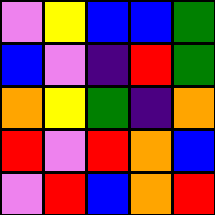[["violet", "yellow", "blue", "blue", "green"], ["blue", "violet", "indigo", "red", "green"], ["orange", "yellow", "green", "indigo", "orange"], ["red", "violet", "red", "orange", "blue"], ["violet", "red", "blue", "orange", "red"]]